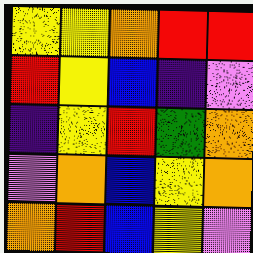[["yellow", "yellow", "orange", "red", "red"], ["red", "yellow", "blue", "indigo", "violet"], ["indigo", "yellow", "red", "green", "orange"], ["violet", "orange", "blue", "yellow", "orange"], ["orange", "red", "blue", "yellow", "violet"]]